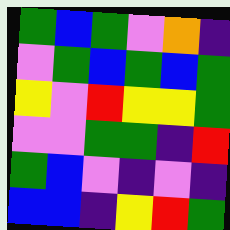[["green", "blue", "green", "violet", "orange", "indigo"], ["violet", "green", "blue", "green", "blue", "green"], ["yellow", "violet", "red", "yellow", "yellow", "green"], ["violet", "violet", "green", "green", "indigo", "red"], ["green", "blue", "violet", "indigo", "violet", "indigo"], ["blue", "blue", "indigo", "yellow", "red", "green"]]